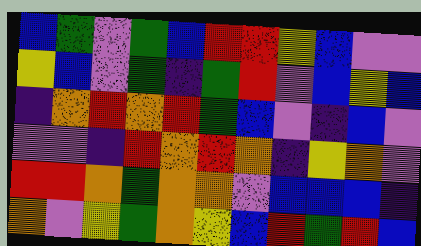[["blue", "green", "violet", "green", "blue", "red", "red", "yellow", "blue", "violet", "violet"], ["yellow", "blue", "violet", "green", "indigo", "green", "red", "violet", "blue", "yellow", "blue"], ["indigo", "orange", "red", "orange", "red", "green", "blue", "violet", "indigo", "blue", "violet"], ["violet", "violet", "indigo", "red", "orange", "red", "orange", "indigo", "yellow", "orange", "violet"], ["red", "red", "orange", "green", "orange", "orange", "violet", "blue", "blue", "blue", "indigo"], ["orange", "violet", "yellow", "green", "orange", "yellow", "blue", "red", "green", "red", "blue"]]